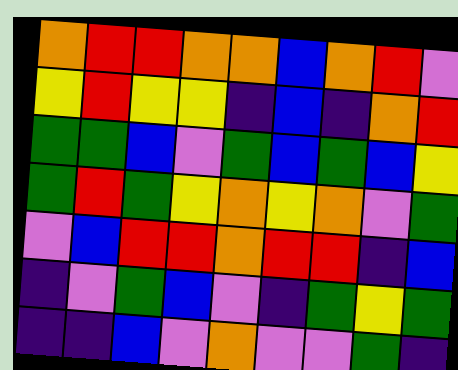[["orange", "red", "red", "orange", "orange", "blue", "orange", "red", "violet"], ["yellow", "red", "yellow", "yellow", "indigo", "blue", "indigo", "orange", "red"], ["green", "green", "blue", "violet", "green", "blue", "green", "blue", "yellow"], ["green", "red", "green", "yellow", "orange", "yellow", "orange", "violet", "green"], ["violet", "blue", "red", "red", "orange", "red", "red", "indigo", "blue"], ["indigo", "violet", "green", "blue", "violet", "indigo", "green", "yellow", "green"], ["indigo", "indigo", "blue", "violet", "orange", "violet", "violet", "green", "indigo"]]